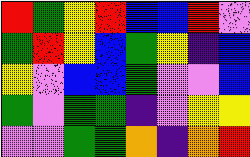[["red", "green", "yellow", "red", "blue", "blue", "red", "violet"], ["green", "red", "yellow", "blue", "green", "yellow", "indigo", "blue"], ["yellow", "violet", "blue", "blue", "green", "violet", "violet", "blue"], ["green", "violet", "green", "green", "indigo", "violet", "yellow", "yellow"], ["violet", "violet", "green", "green", "orange", "indigo", "orange", "red"]]